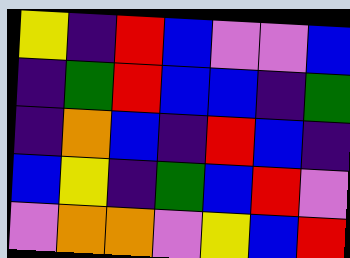[["yellow", "indigo", "red", "blue", "violet", "violet", "blue"], ["indigo", "green", "red", "blue", "blue", "indigo", "green"], ["indigo", "orange", "blue", "indigo", "red", "blue", "indigo"], ["blue", "yellow", "indigo", "green", "blue", "red", "violet"], ["violet", "orange", "orange", "violet", "yellow", "blue", "red"]]